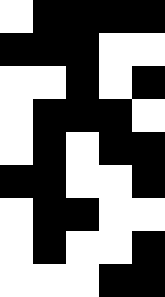[["white", "black", "black", "black", "black"], ["black", "black", "black", "white", "white"], ["white", "white", "black", "white", "black"], ["white", "black", "black", "black", "white"], ["white", "black", "white", "black", "black"], ["black", "black", "white", "white", "black"], ["white", "black", "black", "white", "white"], ["white", "black", "white", "white", "black"], ["white", "white", "white", "black", "black"]]